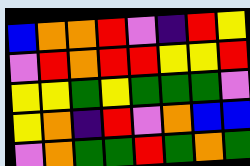[["blue", "orange", "orange", "red", "violet", "indigo", "red", "yellow"], ["violet", "red", "orange", "red", "red", "yellow", "yellow", "red"], ["yellow", "yellow", "green", "yellow", "green", "green", "green", "violet"], ["yellow", "orange", "indigo", "red", "violet", "orange", "blue", "blue"], ["violet", "orange", "green", "green", "red", "green", "orange", "green"]]